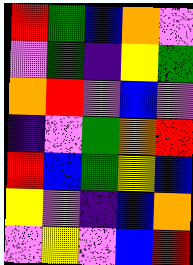[["red", "green", "blue", "orange", "violet"], ["violet", "green", "indigo", "yellow", "green"], ["orange", "red", "violet", "blue", "violet"], ["indigo", "violet", "green", "orange", "red"], ["red", "blue", "green", "yellow", "blue"], ["yellow", "violet", "indigo", "blue", "orange"], ["violet", "yellow", "violet", "blue", "red"]]